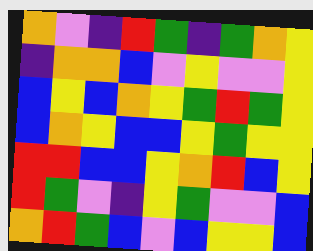[["orange", "violet", "indigo", "red", "green", "indigo", "green", "orange", "yellow"], ["indigo", "orange", "orange", "blue", "violet", "yellow", "violet", "violet", "yellow"], ["blue", "yellow", "blue", "orange", "yellow", "green", "red", "green", "yellow"], ["blue", "orange", "yellow", "blue", "blue", "yellow", "green", "yellow", "yellow"], ["red", "red", "blue", "blue", "yellow", "orange", "red", "blue", "yellow"], ["red", "green", "violet", "indigo", "yellow", "green", "violet", "violet", "blue"], ["orange", "red", "green", "blue", "violet", "blue", "yellow", "yellow", "blue"]]